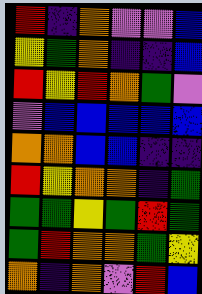[["red", "indigo", "orange", "violet", "violet", "blue"], ["yellow", "green", "orange", "indigo", "indigo", "blue"], ["red", "yellow", "red", "orange", "green", "violet"], ["violet", "blue", "blue", "blue", "blue", "blue"], ["orange", "orange", "blue", "blue", "indigo", "indigo"], ["red", "yellow", "orange", "orange", "indigo", "green"], ["green", "green", "yellow", "green", "red", "green"], ["green", "red", "orange", "orange", "green", "yellow"], ["orange", "indigo", "orange", "violet", "red", "blue"]]